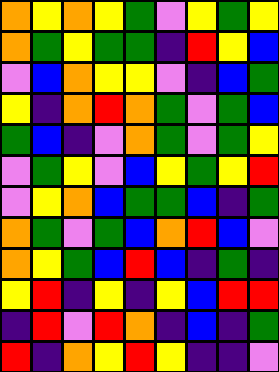[["orange", "yellow", "orange", "yellow", "green", "violet", "yellow", "green", "yellow"], ["orange", "green", "yellow", "green", "green", "indigo", "red", "yellow", "blue"], ["violet", "blue", "orange", "yellow", "yellow", "violet", "indigo", "blue", "green"], ["yellow", "indigo", "orange", "red", "orange", "green", "violet", "green", "blue"], ["green", "blue", "indigo", "violet", "orange", "green", "violet", "green", "yellow"], ["violet", "green", "yellow", "violet", "blue", "yellow", "green", "yellow", "red"], ["violet", "yellow", "orange", "blue", "green", "green", "blue", "indigo", "green"], ["orange", "green", "violet", "green", "blue", "orange", "red", "blue", "violet"], ["orange", "yellow", "green", "blue", "red", "blue", "indigo", "green", "indigo"], ["yellow", "red", "indigo", "yellow", "indigo", "yellow", "blue", "red", "red"], ["indigo", "red", "violet", "red", "orange", "indigo", "blue", "indigo", "green"], ["red", "indigo", "orange", "yellow", "red", "yellow", "indigo", "indigo", "violet"]]